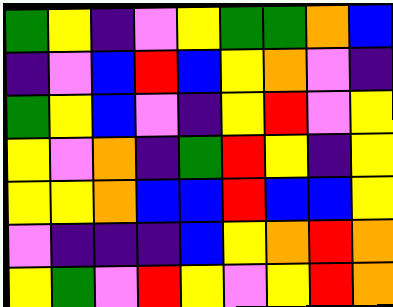[["green", "yellow", "indigo", "violet", "yellow", "green", "green", "orange", "blue"], ["indigo", "violet", "blue", "red", "blue", "yellow", "orange", "violet", "indigo"], ["green", "yellow", "blue", "violet", "indigo", "yellow", "red", "violet", "yellow"], ["yellow", "violet", "orange", "indigo", "green", "red", "yellow", "indigo", "yellow"], ["yellow", "yellow", "orange", "blue", "blue", "red", "blue", "blue", "yellow"], ["violet", "indigo", "indigo", "indigo", "blue", "yellow", "orange", "red", "orange"], ["yellow", "green", "violet", "red", "yellow", "violet", "yellow", "red", "orange"]]